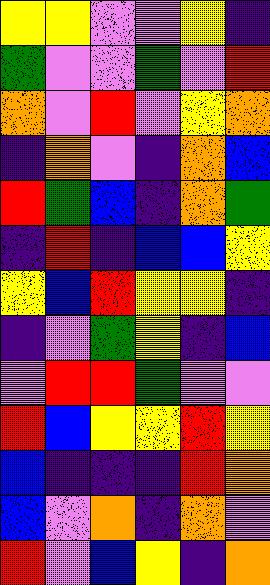[["yellow", "yellow", "violet", "violet", "yellow", "indigo"], ["green", "violet", "violet", "green", "violet", "red"], ["orange", "violet", "red", "violet", "yellow", "orange"], ["indigo", "orange", "violet", "indigo", "orange", "blue"], ["red", "green", "blue", "indigo", "orange", "green"], ["indigo", "red", "indigo", "blue", "blue", "yellow"], ["yellow", "blue", "red", "yellow", "yellow", "indigo"], ["indigo", "violet", "green", "yellow", "indigo", "blue"], ["violet", "red", "red", "green", "violet", "violet"], ["red", "blue", "yellow", "yellow", "red", "yellow"], ["blue", "indigo", "indigo", "indigo", "red", "orange"], ["blue", "violet", "orange", "indigo", "orange", "violet"], ["red", "violet", "blue", "yellow", "indigo", "orange"]]